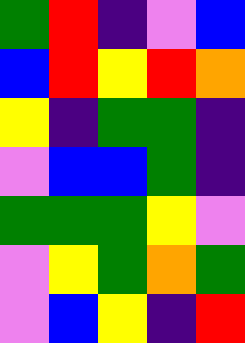[["green", "red", "indigo", "violet", "blue"], ["blue", "red", "yellow", "red", "orange"], ["yellow", "indigo", "green", "green", "indigo"], ["violet", "blue", "blue", "green", "indigo"], ["green", "green", "green", "yellow", "violet"], ["violet", "yellow", "green", "orange", "green"], ["violet", "blue", "yellow", "indigo", "red"]]